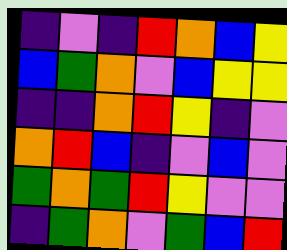[["indigo", "violet", "indigo", "red", "orange", "blue", "yellow"], ["blue", "green", "orange", "violet", "blue", "yellow", "yellow"], ["indigo", "indigo", "orange", "red", "yellow", "indigo", "violet"], ["orange", "red", "blue", "indigo", "violet", "blue", "violet"], ["green", "orange", "green", "red", "yellow", "violet", "violet"], ["indigo", "green", "orange", "violet", "green", "blue", "red"]]